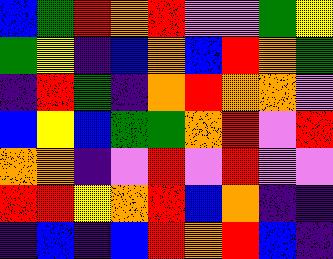[["blue", "green", "red", "orange", "red", "violet", "violet", "green", "yellow"], ["green", "yellow", "indigo", "blue", "orange", "blue", "red", "orange", "green"], ["indigo", "red", "green", "indigo", "orange", "red", "orange", "orange", "violet"], ["blue", "yellow", "blue", "green", "green", "orange", "red", "violet", "red"], ["orange", "orange", "indigo", "violet", "red", "violet", "red", "violet", "violet"], ["red", "red", "yellow", "orange", "red", "blue", "orange", "indigo", "indigo"], ["indigo", "blue", "indigo", "blue", "red", "orange", "red", "blue", "indigo"]]